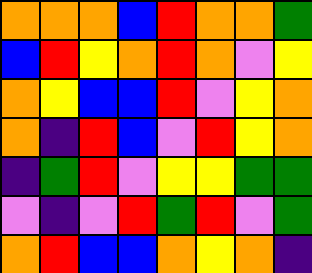[["orange", "orange", "orange", "blue", "red", "orange", "orange", "green"], ["blue", "red", "yellow", "orange", "red", "orange", "violet", "yellow"], ["orange", "yellow", "blue", "blue", "red", "violet", "yellow", "orange"], ["orange", "indigo", "red", "blue", "violet", "red", "yellow", "orange"], ["indigo", "green", "red", "violet", "yellow", "yellow", "green", "green"], ["violet", "indigo", "violet", "red", "green", "red", "violet", "green"], ["orange", "red", "blue", "blue", "orange", "yellow", "orange", "indigo"]]